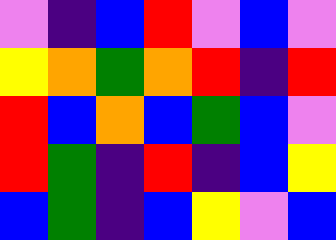[["violet", "indigo", "blue", "red", "violet", "blue", "violet"], ["yellow", "orange", "green", "orange", "red", "indigo", "red"], ["red", "blue", "orange", "blue", "green", "blue", "violet"], ["red", "green", "indigo", "red", "indigo", "blue", "yellow"], ["blue", "green", "indigo", "blue", "yellow", "violet", "blue"]]